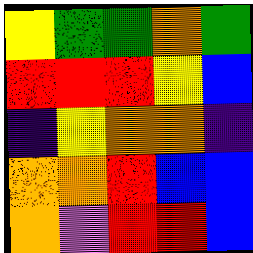[["yellow", "green", "green", "orange", "green"], ["red", "red", "red", "yellow", "blue"], ["indigo", "yellow", "orange", "orange", "indigo"], ["orange", "orange", "red", "blue", "blue"], ["orange", "violet", "red", "red", "blue"]]